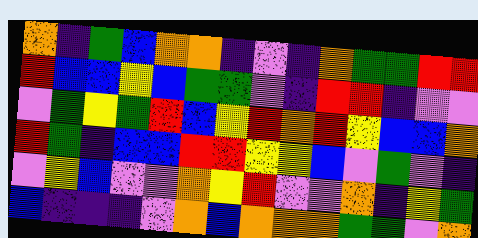[["orange", "indigo", "green", "blue", "orange", "orange", "indigo", "violet", "indigo", "orange", "green", "green", "red", "red"], ["red", "blue", "blue", "yellow", "blue", "green", "green", "violet", "indigo", "red", "red", "indigo", "violet", "violet"], ["violet", "green", "yellow", "green", "red", "blue", "yellow", "red", "orange", "red", "yellow", "blue", "blue", "orange"], ["red", "green", "indigo", "blue", "blue", "red", "red", "yellow", "yellow", "blue", "violet", "green", "violet", "indigo"], ["violet", "yellow", "blue", "violet", "violet", "orange", "yellow", "red", "violet", "violet", "orange", "indigo", "yellow", "green"], ["blue", "indigo", "indigo", "indigo", "violet", "orange", "blue", "orange", "orange", "orange", "green", "green", "violet", "orange"]]